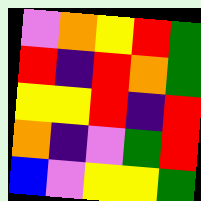[["violet", "orange", "yellow", "red", "green"], ["red", "indigo", "red", "orange", "green"], ["yellow", "yellow", "red", "indigo", "red"], ["orange", "indigo", "violet", "green", "red"], ["blue", "violet", "yellow", "yellow", "green"]]